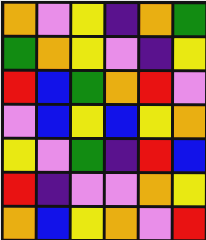[["orange", "violet", "yellow", "indigo", "orange", "green"], ["green", "orange", "yellow", "violet", "indigo", "yellow"], ["red", "blue", "green", "orange", "red", "violet"], ["violet", "blue", "yellow", "blue", "yellow", "orange"], ["yellow", "violet", "green", "indigo", "red", "blue"], ["red", "indigo", "violet", "violet", "orange", "yellow"], ["orange", "blue", "yellow", "orange", "violet", "red"]]